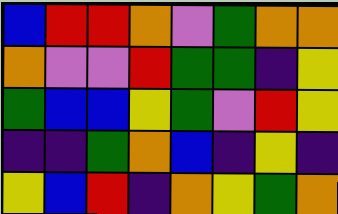[["blue", "red", "red", "orange", "violet", "green", "orange", "orange"], ["orange", "violet", "violet", "red", "green", "green", "indigo", "yellow"], ["green", "blue", "blue", "yellow", "green", "violet", "red", "yellow"], ["indigo", "indigo", "green", "orange", "blue", "indigo", "yellow", "indigo"], ["yellow", "blue", "red", "indigo", "orange", "yellow", "green", "orange"]]